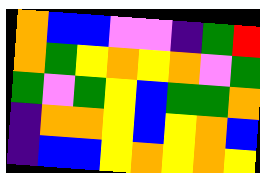[["orange", "blue", "blue", "violet", "violet", "indigo", "green", "red"], ["orange", "green", "yellow", "orange", "yellow", "orange", "violet", "green"], ["green", "violet", "green", "yellow", "blue", "green", "green", "orange"], ["indigo", "orange", "orange", "yellow", "blue", "yellow", "orange", "blue"], ["indigo", "blue", "blue", "yellow", "orange", "yellow", "orange", "yellow"]]